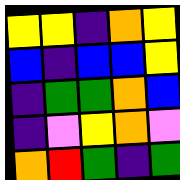[["yellow", "yellow", "indigo", "orange", "yellow"], ["blue", "indigo", "blue", "blue", "yellow"], ["indigo", "green", "green", "orange", "blue"], ["indigo", "violet", "yellow", "orange", "violet"], ["orange", "red", "green", "indigo", "green"]]